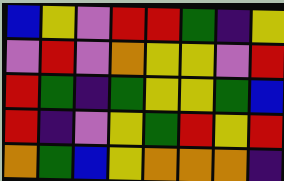[["blue", "yellow", "violet", "red", "red", "green", "indigo", "yellow"], ["violet", "red", "violet", "orange", "yellow", "yellow", "violet", "red"], ["red", "green", "indigo", "green", "yellow", "yellow", "green", "blue"], ["red", "indigo", "violet", "yellow", "green", "red", "yellow", "red"], ["orange", "green", "blue", "yellow", "orange", "orange", "orange", "indigo"]]